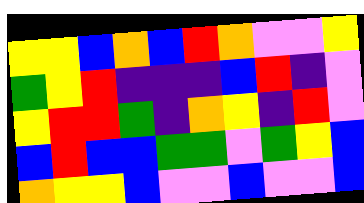[["yellow", "yellow", "blue", "orange", "blue", "red", "orange", "violet", "violet", "yellow"], ["green", "yellow", "red", "indigo", "indigo", "indigo", "blue", "red", "indigo", "violet"], ["yellow", "red", "red", "green", "indigo", "orange", "yellow", "indigo", "red", "violet"], ["blue", "red", "blue", "blue", "green", "green", "violet", "green", "yellow", "blue"], ["orange", "yellow", "yellow", "blue", "violet", "violet", "blue", "violet", "violet", "blue"]]